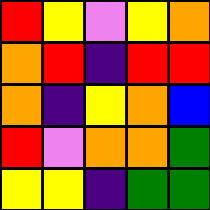[["red", "yellow", "violet", "yellow", "orange"], ["orange", "red", "indigo", "red", "red"], ["orange", "indigo", "yellow", "orange", "blue"], ["red", "violet", "orange", "orange", "green"], ["yellow", "yellow", "indigo", "green", "green"]]